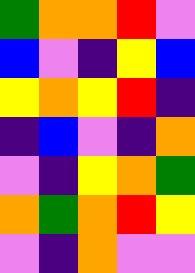[["green", "orange", "orange", "red", "violet"], ["blue", "violet", "indigo", "yellow", "blue"], ["yellow", "orange", "yellow", "red", "indigo"], ["indigo", "blue", "violet", "indigo", "orange"], ["violet", "indigo", "yellow", "orange", "green"], ["orange", "green", "orange", "red", "yellow"], ["violet", "indigo", "orange", "violet", "violet"]]